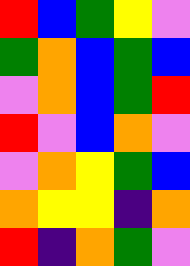[["red", "blue", "green", "yellow", "violet"], ["green", "orange", "blue", "green", "blue"], ["violet", "orange", "blue", "green", "red"], ["red", "violet", "blue", "orange", "violet"], ["violet", "orange", "yellow", "green", "blue"], ["orange", "yellow", "yellow", "indigo", "orange"], ["red", "indigo", "orange", "green", "violet"]]